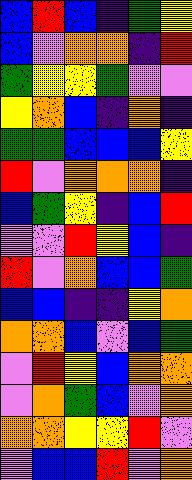[["blue", "red", "blue", "indigo", "green", "yellow"], ["blue", "violet", "orange", "orange", "indigo", "red"], ["green", "yellow", "yellow", "green", "violet", "violet"], ["yellow", "orange", "blue", "indigo", "orange", "indigo"], ["green", "green", "blue", "blue", "blue", "yellow"], ["red", "violet", "orange", "orange", "orange", "indigo"], ["blue", "green", "yellow", "indigo", "blue", "red"], ["violet", "violet", "red", "yellow", "blue", "indigo"], ["red", "violet", "orange", "blue", "blue", "green"], ["blue", "blue", "indigo", "indigo", "yellow", "orange"], ["orange", "orange", "blue", "violet", "blue", "green"], ["violet", "red", "yellow", "blue", "orange", "orange"], ["violet", "orange", "green", "blue", "violet", "orange"], ["orange", "orange", "yellow", "yellow", "red", "violet"], ["violet", "blue", "blue", "red", "violet", "orange"]]